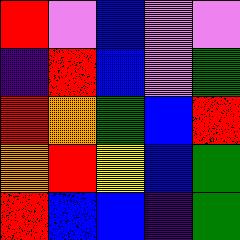[["red", "violet", "blue", "violet", "violet"], ["indigo", "red", "blue", "violet", "green"], ["red", "orange", "green", "blue", "red"], ["orange", "red", "yellow", "blue", "green"], ["red", "blue", "blue", "indigo", "green"]]